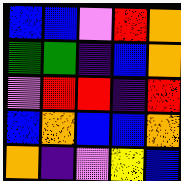[["blue", "blue", "violet", "red", "orange"], ["green", "green", "indigo", "blue", "orange"], ["violet", "red", "red", "indigo", "red"], ["blue", "orange", "blue", "blue", "orange"], ["orange", "indigo", "violet", "yellow", "blue"]]